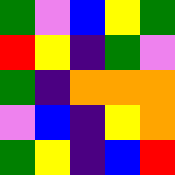[["green", "violet", "blue", "yellow", "green"], ["red", "yellow", "indigo", "green", "violet"], ["green", "indigo", "orange", "orange", "orange"], ["violet", "blue", "indigo", "yellow", "orange"], ["green", "yellow", "indigo", "blue", "red"]]